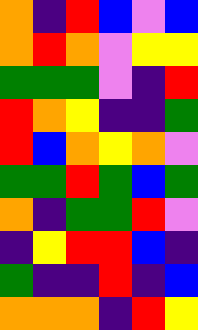[["orange", "indigo", "red", "blue", "violet", "blue"], ["orange", "red", "orange", "violet", "yellow", "yellow"], ["green", "green", "green", "violet", "indigo", "red"], ["red", "orange", "yellow", "indigo", "indigo", "green"], ["red", "blue", "orange", "yellow", "orange", "violet"], ["green", "green", "red", "green", "blue", "green"], ["orange", "indigo", "green", "green", "red", "violet"], ["indigo", "yellow", "red", "red", "blue", "indigo"], ["green", "indigo", "indigo", "red", "indigo", "blue"], ["orange", "orange", "orange", "indigo", "red", "yellow"]]